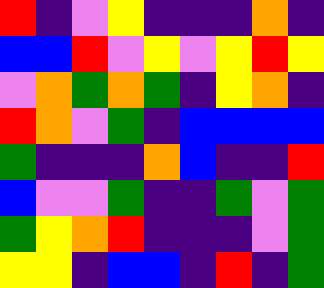[["red", "indigo", "violet", "yellow", "indigo", "indigo", "indigo", "orange", "indigo"], ["blue", "blue", "red", "violet", "yellow", "violet", "yellow", "red", "yellow"], ["violet", "orange", "green", "orange", "green", "indigo", "yellow", "orange", "indigo"], ["red", "orange", "violet", "green", "indigo", "blue", "blue", "blue", "blue"], ["green", "indigo", "indigo", "indigo", "orange", "blue", "indigo", "indigo", "red"], ["blue", "violet", "violet", "green", "indigo", "indigo", "green", "violet", "green"], ["green", "yellow", "orange", "red", "indigo", "indigo", "indigo", "violet", "green"], ["yellow", "yellow", "indigo", "blue", "blue", "indigo", "red", "indigo", "green"]]